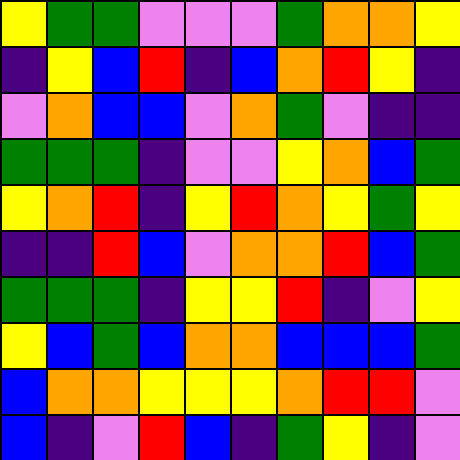[["yellow", "green", "green", "violet", "violet", "violet", "green", "orange", "orange", "yellow"], ["indigo", "yellow", "blue", "red", "indigo", "blue", "orange", "red", "yellow", "indigo"], ["violet", "orange", "blue", "blue", "violet", "orange", "green", "violet", "indigo", "indigo"], ["green", "green", "green", "indigo", "violet", "violet", "yellow", "orange", "blue", "green"], ["yellow", "orange", "red", "indigo", "yellow", "red", "orange", "yellow", "green", "yellow"], ["indigo", "indigo", "red", "blue", "violet", "orange", "orange", "red", "blue", "green"], ["green", "green", "green", "indigo", "yellow", "yellow", "red", "indigo", "violet", "yellow"], ["yellow", "blue", "green", "blue", "orange", "orange", "blue", "blue", "blue", "green"], ["blue", "orange", "orange", "yellow", "yellow", "yellow", "orange", "red", "red", "violet"], ["blue", "indigo", "violet", "red", "blue", "indigo", "green", "yellow", "indigo", "violet"]]